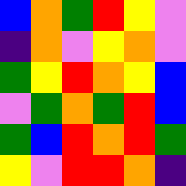[["blue", "orange", "green", "red", "yellow", "violet"], ["indigo", "orange", "violet", "yellow", "orange", "violet"], ["green", "yellow", "red", "orange", "yellow", "blue"], ["violet", "green", "orange", "green", "red", "blue"], ["green", "blue", "red", "orange", "red", "green"], ["yellow", "violet", "red", "red", "orange", "indigo"]]